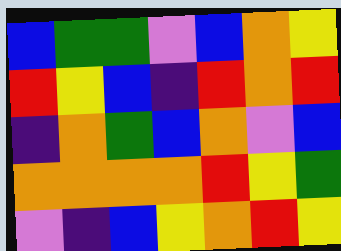[["blue", "green", "green", "violet", "blue", "orange", "yellow"], ["red", "yellow", "blue", "indigo", "red", "orange", "red"], ["indigo", "orange", "green", "blue", "orange", "violet", "blue"], ["orange", "orange", "orange", "orange", "red", "yellow", "green"], ["violet", "indigo", "blue", "yellow", "orange", "red", "yellow"]]